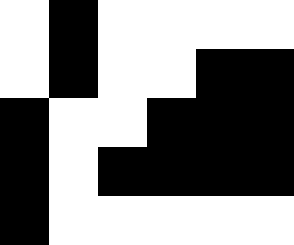[["white", "black", "white", "white", "white", "white"], ["white", "black", "white", "white", "black", "black"], ["black", "white", "white", "black", "black", "black"], ["black", "white", "black", "black", "black", "black"], ["black", "white", "white", "white", "white", "white"]]